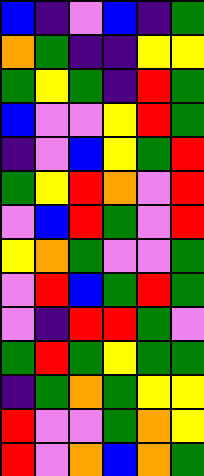[["blue", "indigo", "violet", "blue", "indigo", "green"], ["orange", "green", "indigo", "indigo", "yellow", "yellow"], ["green", "yellow", "green", "indigo", "red", "green"], ["blue", "violet", "violet", "yellow", "red", "green"], ["indigo", "violet", "blue", "yellow", "green", "red"], ["green", "yellow", "red", "orange", "violet", "red"], ["violet", "blue", "red", "green", "violet", "red"], ["yellow", "orange", "green", "violet", "violet", "green"], ["violet", "red", "blue", "green", "red", "green"], ["violet", "indigo", "red", "red", "green", "violet"], ["green", "red", "green", "yellow", "green", "green"], ["indigo", "green", "orange", "green", "yellow", "yellow"], ["red", "violet", "violet", "green", "orange", "yellow"], ["red", "violet", "orange", "blue", "orange", "green"]]